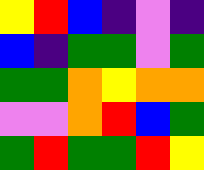[["yellow", "red", "blue", "indigo", "violet", "indigo"], ["blue", "indigo", "green", "green", "violet", "green"], ["green", "green", "orange", "yellow", "orange", "orange"], ["violet", "violet", "orange", "red", "blue", "green"], ["green", "red", "green", "green", "red", "yellow"]]